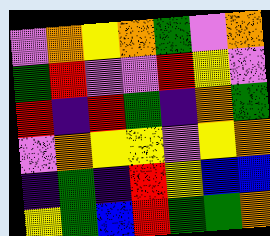[["violet", "orange", "yellow", "orange", "green", "violet", "orange"], ["green", "red", "violet", "violet", "red", "yellow", "violet"], ["red", "indigo", "red", "green", "indigo", "orange", "green"], ["violet", "orange", "yellow", "yellow", "violet", "yellow", "orange"], ["indigo", "green", "indigo", "red", "yellow", "blue", "blue"], ["yellow", "green", "blue", "red", "green", "green", "orange"]]